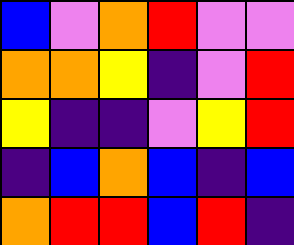[["blue", "violet", "orange", "red", "violet", "violet"], ["orange", "orange", "yellow", "indigo", "violet", "red"], ["yellow", "indigo", "indigo", "violet", "yellow", "red"], ["indigo", "blue", "orange", "blue", "indigo", "blue"], ["orange", "red", "red", "blue", "red", "indigo"]]